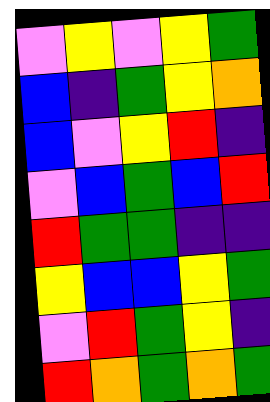[["violet", "yellow", "violet", "yellow", "green"], ["blue", "indigo", "green", "yellow", "orange"], ["blue", "violet", "yellow", "red", "indigo"], ["violet", "blue", "green", "blue", "red"], ["red", "green", "green", "indigo", "indigo"], ["yellow", "blue", "blue", "yellow", "green"], ["violet", "red", "green", "yellow", "indigo"], ["red", "orange", "green", "orange", "green"]]